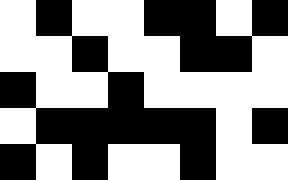[["white", "black", "white", "white", "black", "black", "white", "black"], ["white", "white", "black", "white", "white", "black", "black", "white"], ["black", "white", "white", "black", "white", "white", "white", "white"], ["white", "black", "black", "black", "black", "black", "white", "black"], ["black", "white", "black", "white", "white", "black", "white", "white"]]